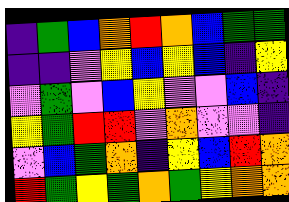[["indigo", "green", "blue", "orange", "red", "orange", "blue", "green", "green"], ["indigo", "indigo", "violet", "yellow", "blue", "yellow", "blue", "indigo", "yellow"], ["violet", "green", "violet", "blue", "yellow", "violet", "violet", "blue", "indigo"], ["yellow", "green", "red", "red", "violet", "orange", "violet", "violet", "indigo"], ["violet", "blue", "green", "orange", "indigo", "yellow", "blue", "red", "orange"], ["red", "green", "yellow", "green", "orange", "green", "yellow", "orange", "orange"]]